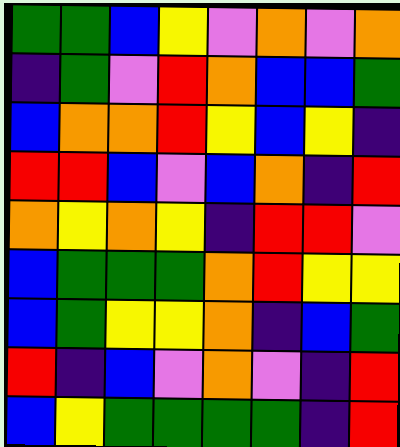[["green", "green", "blue", "yellow", "violet", "orange", "violet", "orange"], ["indigo", "green", "violet", "red", "orange", "blue", "blue", "green"], ["blue", "orange", "orange", "red", "yellow", "blue", "yellow", "indigo"], ["red", "red", "blue", "violet", "blue", "orange", "indigo", "red"], ["orange", "yellow", "orange", "yellow", "indigo", "red", "red", "violet"], ["blue", "green", "green", "green", "orange", "red", "yellow", "yellow"], ["blue", "green", "yellow", "yellow", "orange", "indigo", "blue", "green"], ["red", "indigo", "blue", "violet", "orange", "violet", "indigo", "red"], ["blue", "yellow", "green", "green", "green", "green", "indigo", "red"]]